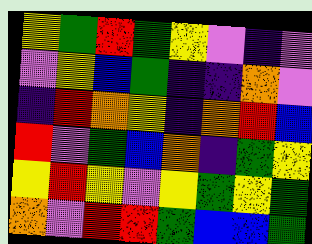[["yellow", "green", "red", "green", "yellow", "violet", "indigo", "violet"], ["violet", "yellow", "blue", "green", "indigo", "indigo", "orange", "violet"], ["indigo", "red", "orange", "yellow", "indigo", "orange", "red", "blue"], ["red", "violet", "green", "blue", "orange", "indigo", "green", "yellow"], ["yellow", "red", "yellow", "violet", "yellow", "green", "yellow", "green"], ["orange", "violet", "red", "red", "green", "blue", "blue", "green"]]